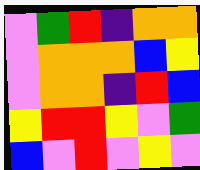[["violet", "green", "red", "indigo", "orange", "orange"], ["violet", "orange", "orange", "orange", "blue", "yellow"], ["violet", "orange", "orange", "indigo", "red", "blue"], ["yellow", "red", "red", "yellow", "violet", "green"], ["blue", "violet", "red", "violet", "yellow", "violet"]]